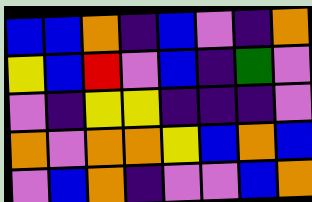[["blue", "blue", "orange", "indigo", "blue", "violet", "indigo", "orange"], ["yellow", "blue", "red", "violet", "blue", "indigo", "green", "violet"], ["violet", "indigo", "yellow", "yellow", "indigo", "indigo", "indigo", "violet"], ["orange", "violet", "orange", "orange", "yellow", "blue", "orange", "blue"], ["violet", "blue", "orange", "indigo", "violet", "violet", "blue", "orange"]]